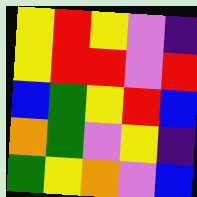[["yellow", "red", "yellow", "violet", "indigo"], ["yellow", "red", "red", "violet", "red"], ["blue", "green", "yellow", "red", "blue"], ["orange", "green", "violet", "yellow", "indigo"], ["green", "yellow", "orange", "violet", "blue"]]